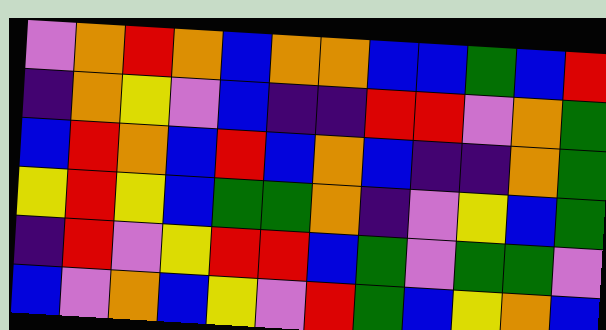[["violet", "orange", "red", "orange", "blue", "orange", "orange", "blue", "blue", "green", "blue", "red"], ["indigo", "orange", "yellow", "violet", "blue", "indigo", "indigo", "red", "red", "violet", "orange", "green"], ["blue", "red", "orange", "blue", "red", "blue", "orange", "blue", "indigo", "indigo", "orange", "green"], ["yellow", "red", "yellow", "blue", "green", "green", "orange", "indigo", "violet", "yellow", "blue", "green"], ["indigo", "red", "violet", "yellow", "red", "red", "blue", "green", "violet", "green", "green", "violet"], ["blue", "violet", "orange", "blue", "yellow", "violet", "red", "green", "blue", "yellow", "orange", "blue"]]